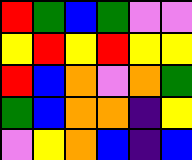[["red", "green", "blue", "green", "violet", "violet"], ["yellow", "red", "yellow", "red", "yellow", "yellow"], ["red", "blue", "orange", "violet", "orange", "green"], ["green", "blue", "orange", "orange", "indigo", "yellow"], ["violet", "yellow", "orange", "blue", "indigo", "blue"]]